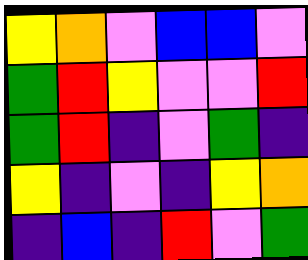[["yellow", "orange", "violet", "blue", "blue", "violet"], ["green", "red", "yellow", "violet", "violet", "red"], ["green", "red", "indigo", "violet", "green", "indigo"], ["yellow", "indigo", "violet", "indigo", "yellow", "orange"], ["indigo", "blue", "indigo", "red", "violet", "green"]]